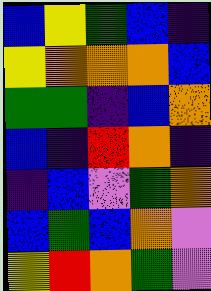[["blue", "yellow", "green", "blue", "indigo"], ["yellow", "orange", "orange", "orange", "blue"], ["green", "green", "indigo", "blue", "orange"], ["blue", "indigo", "red", "orange", "indigo"], ["indigo", "blue", "violet", "green", "orange"], ["blue", "green", "blue", "orange", "violet"], ["yellow", "red", "orange", "green", "violet"]]